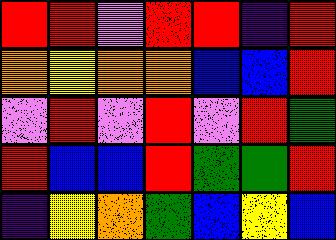[["red", "red", "violet", "red", "red", "indigo", "red"], ["orange", "yellow", "orange", "orange", "blue", "blue", "red"], ["violet", "red", "violet", "red", "violet", "red", "green"], ["red", "blue", "blue", "red", "green", "green", "red"], ["indigo", "yellow", "orange", "green", "blue", "yellow", "blue"]]